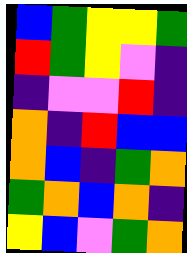[["blue", "green", "yellow", "yellow", "green"], ["red", "green", "yellow", "violet", "indigo"], ["indigo", "violet", "violet", "red", "indigo"], ["orange", "indigo", "red", "blue", "blue"], ["orange", "blue", "indigo", "green", "orange"], ["green", "orange", "blue", "orange", "indigo"], ["yellow", "blue", "violet", "green", "orange"]]